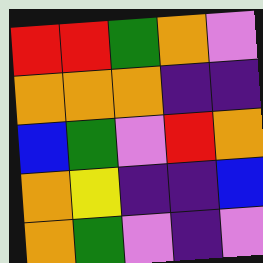[["red", "red", "green", "orange", "violet"], ["orange", "orange", "orange", "indigo", "indigo"], ["blue", "green", "violet", "red", "orange"], ["orange", "yellow", "indigo", "indigo", "blue"], ["orange", "green", "violet", "indigo", "violet"]]